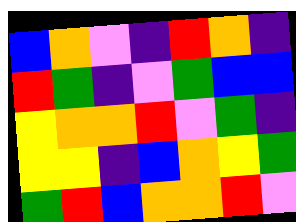[["blue", "orange", "violet", "indigo", "red", "orange", "indigo"], ["red", "green", "indigo", "violet", "green", "blue", "blue"], ["yellow", "orange", "orange", "red", "violet", "green", "indigo"], ["yellow", "yellow", "indigo", "blue", "orange", "yellow", "green"], ["green", "red", "blue", "orange", "orange", "red", "violet"]]